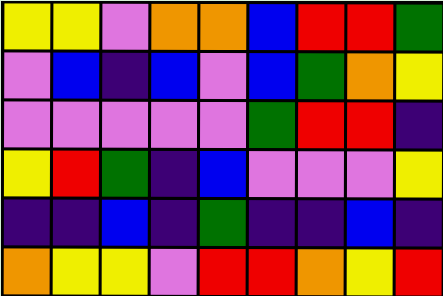[["yellow", "yellow", "violet", "orange", "orange", "blue", "red", "red", "green"], ["violet", "blue", "indigo", "blue", "violet", "blue", "green", "orange", "yellow"], ["violet", "violet", "violet", "violet", "violet", "green", "red", "red", "indigo"], ["yellow", "red", "green", "indigo", "blue", "violet", "violet", "violet", "yellow"], ["indigo", "indigo", "blue", "indigo", "green", "indigo", "indigo", "blue", "indigo"], ["orange", "yellow", "yellow", "violet", "red", "red", "orange", "yellow", "red"]]